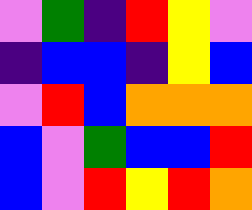[["violet", "green", "indigo", "red", "yellow", "violet"], ["indigo", "blue", "blue", "indigo", "yellow", "blue"], ["violet", "red", "blue", "orange", "orange", "orange"], ["blue", "violet", "green", "blue", "blue", "red"], ["blue", "violet", "red", "yellow", "red", "orange"]]